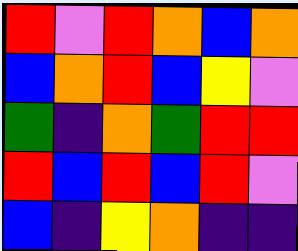[["red", "violet", "red", "orange", "blue", "orange"], ["blue", "orange", "red", "blue", "yellow", "violet"], ["green", "indigo", "orange", "green", "red", "red"], ["red", "blue", "red", "blue", "red", "violet"], ["blue", "indigo", "yellow", "orange", "indigo", "indigo"]]